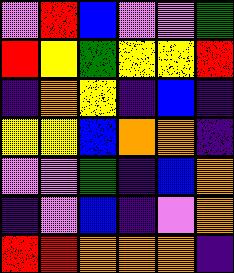[["violet", "red", "blue", "violet", "violet", "green"], ["red", "yellow", "green", "yellow", "yellow", "red"], ["indigo", "orange", "yellow", "indigo", "blue", "indigo"], ["yellow", "yellow", "blue", "orange", "orange", "indigo"], ["violet", "violet", "green", "indigo", "blue", "orange"], ["indigo", "violet", "blue", "indigo", "violet", "orange"], ["red", "red", "orange", "orange", "orange", "indigo"]]